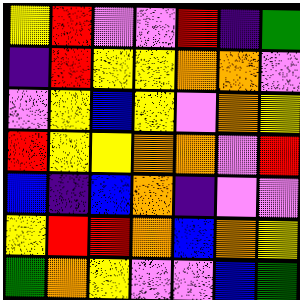[["yellow", "red", "violet", "violet", "red", "indigo", "green"], ["indigo", "red", "yellow", "yellow", "orange", "orange", "violet"], ["violet", "yellow", "blue", "yellow", "violet", "orange", "yellow"], ["red", "yellow", "yellow", "orange", "orange", "violet", "red"], ["blue", "indigo", "blue", "orange", "indigo", "violet", "violet"], ["yellow", "red", "red", "orange", "blue", "orange", "yellow"], ["green", "orange", "yellow", "violet", "violet", "blue", "green"]]